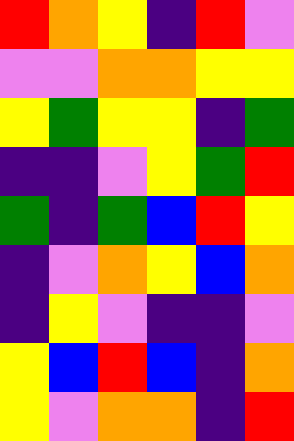[["red", "orange", "yellow", "indigo", "red", "violet"], ["violet", "violet", "orange", "orange", "yellow", "yellow"], ["yellow", "green", "yellow", "yellow", "indigo", "green"], ["indigo", "indigo", "violet", "yellow", "green", "red"], ["green", "indigo", "green", "blue", "red", "yellow"], ["indigo", "violet", "orange", "yellow", "blue", "orange"], ["indigo", "yellow", "violet", "indigo", "indigo", "violet"], ["yellow", "blue", "red", "blue", "indigo", "orange"], ["yellow", "violet", "orange", "orange", "indigo", "red"]]